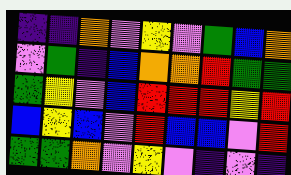[["indigo", "indigo", "orange", "violet", "yellow", "violet", "green", "blue", "orange"], ["violet", "green", "indigo", "blue", "orange", "orange", "red", "green", "green"], ["green", "yellow", "violet", "blue", "red", "red", "red", "yellow", "red"], ["blue", "yellow", "blue", "violet", "red", "blue", "blue", "violet", "red"], ["green", "green", "orange", "violet", "yellow", "violet", "indigo", "violet", "indigo"]]